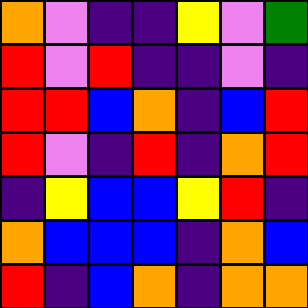[["orange", "violet", "indigo", "indigo", "yellow", "violet", "green"], ["red", "violet", "red", "indigo", "indigo", "violet", "indigo"], ["red", "red", "blue", "orange", "indigo", "blue", "red"], ["red", "violet", "indigo", "red", "indigo", "orange", "red"], ["indigo", "yellow", "blue", "blue", "yellow", "red", "indigo"], ["orange", "blue", "blue", "blue", "indigo", "orange", "blue"], ["red", "indigo", "blue", "orange", "indigo", "orange", "orange"]]